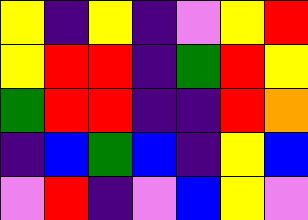[["yellow", "indigo", "yellow", "indigo", "violet", "yellow", "red"], ["yellow", "red", "red", "indigo", "green", "red", "yellow"], ["green", "red", "red", "indigo", "indigo", "red", "orange"], ["indigo", "blue", "green", "blue", "indigo", "yellow", "blue"], ["violet", "red", "indigo", "violet", "blue", "yellow", "violet"]]